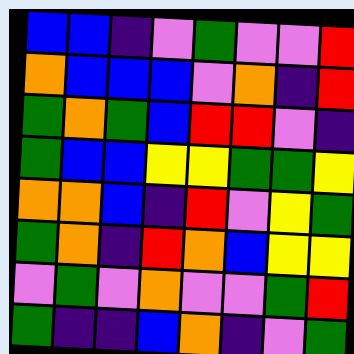[["blue", "blue", "indigo", "violet", "green", "violet", "violet", "red"], ["orange", "blue", "blue", "blue", "violet", "orange", "indigo", "red"], ["green", "orange", "green", "blue", "red", "red", "violet", "indigo"], ["green", "blue", "blue", "yellow", "yellow", "green", "green", "yellow"], ["orange", "orange", "blue", "indigo", "red", "violet", "yellow", "green"], ["green", "orange", "indigo", "red", "orange", "blue", "yellow", "yellow"], ["violet", "green", "violet", "orange", "violet", "violet", "green", "red"], ["green", "indigo", "indigo", "blue", "orange", "indigo", "violet", "green"]]